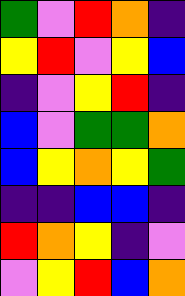[["green", "violet", "red", "orange", "indigo"], ["yellow", "red", "violet", "yellow", "blue"], ["indigo", "violet", "yellow", "red", "indigo"], ["blue", "violet", "green", "green", "orange"], ["blue", "yellow", "orange", "yellow", "green"], ["indigo", "indigo", "blue", "blue", "indigo"], ["red", "orange", "yellow", "indigo", "violet"], ["violet", "yellow", "red", "blue", "orange"]]